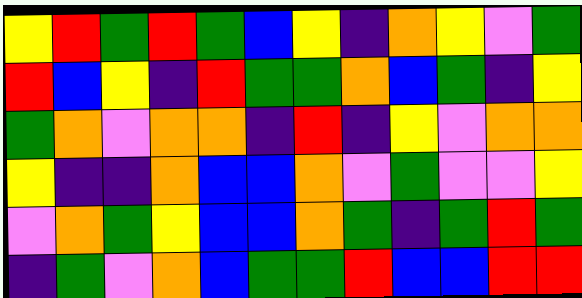[["yellow", "red", "green", "red", "green", "blue", "yellow", "indigo", "orange", "yellow", "violet", "green"], ["red", "blue", "yellow", "indigo", "red", "green", "green", "orange", "blue", "green", "indigo", "yellow"], ["green", "orange", "violet", "orange", "orange", "indigo", "red", "indigo", "yellow", "violet", "orange", "orange"], ["yellow", "indigo", "indigo", "orange", "blue", "blue", "orange", "violet", "green", "violet", "violet", "yellow"], ["violet", "orange", "green", "yellow", "blue", "blue", "orange", "green", "indigo", "green", "red", "green"], ["indigo", "green", "violet", "orange", "blue", "green", "green", "red", "blue", "blue", "red", "red"]]